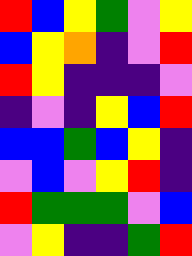[["red", "blue", "yellow", "green", "violet", "yellow"], ["blue", "yellow", "orange", "indigo", "violet", "red"], ["red", "yellow", "indigo", "indigo", "indigo", "violet"], ["indigo", "violet", "indigo", "yellow", "blue", "red"], ["blue", "blue", "green", "blue", "yellow", "indigo"], ["violet", "blue", "violet", "yellow", "red", "indigo"], ["red", "green", "green", "green", "violet", "blue"], ["violet", "yellow", "indigo", "indigo", "green", "red"]]